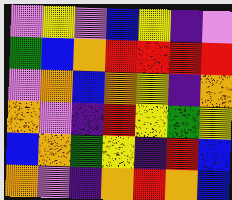[["violet", "yellow", "violet", "blue", "yellow", "indigo", "violet"], ["green", "blue", "orange", "red", "red", "red", "red"], ["violet", "orange", "blue", "orange", "yellow", "indigo", "orange"], ["orange", "violet", "indigo", "red", "yellow", "green", "yellow"], ["blue", "orange", "green", "yellow", "indigo", "red", "blue"], ["orange", "violet", "indigo", "orange", "red", "orange", "blue"]]